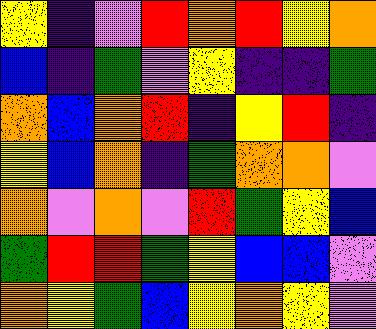[["yellow", "indigo", "violet", "red", "orange", "red", "yellow", "orange"], ["blue", "indigo", "green", "violet", "yellow", "indigo", "indigo", "green"], ["orange", "blue", "orange", "red", "indigo", "yellow", "red", "indigo"], ["yellow", "blue", "orange", "indigo", "green", "orange", "orange", "violet"], ["orange", "violet", "orange", "violet", "red", "green", "yellow", "blue"], ["green", "red", "red", "green", "yellow", "blue", "blue", "violet"], ["orange", "yellow", "green", "blue", "yellow", "orange", "yellow", "violet"]]